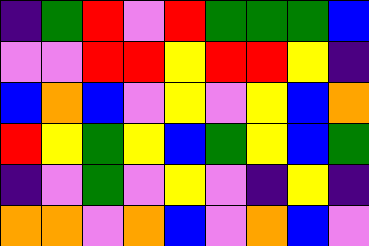[["indigo", "green", "red", "violet", "red", "green", "green", "green", "blue"], ["violet", "violet", "red", "red", "yellow", "red", "red", "yellow", "indigo"], ["blue", "orange", "blue", "violet", "yellow", "violet", "yellow", "blue", "orange"], ["red", "yellow", "green", "yellow", "blue", "green", "yellow", "blue", "green"], ["indigo", "violet", "green", "violet", "yellow", "violet", "indigo", "yellow", "indigo"], ["orange", "orange", "violet", "orange", "blue", "violet", "orange", "blue", "violet"]]